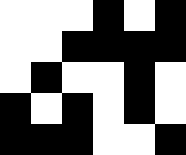[["white", "white", "white", "black", "white", "black"], ["white", "white", "black", "black", "black", "black"], ["white", "black", "white", "white", "black", "white"], ["black", "white", "black", "white", "black", "white"], ["black", "black", "black", "white", "white", "black"]]